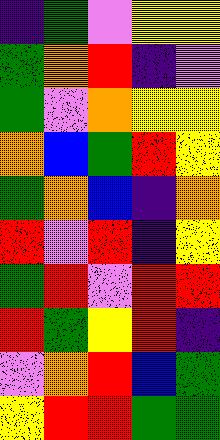[["indigo", "green", "violet", "yellow", "yellow"], ["green", "orange", "red", "indigo", "violet"], ["green", "violet", "orange", "yellow", "yellow"], ["orange", "blue", "green", "red", "yellow"], ["green", "orange", "blue", "indigo", "orange"], ["red", "violet", "red", "indigo", "yellow"], ["green", "red", "violet", "red", "red"], ["red", "green", "yellow", "red", "indigo"], ["violet", "orange", "red", "blue", "green"], ["yellow", "red", "red", "green", "green"]]